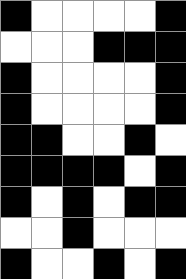[["black", "white", "white", "white", "white", "black"], ["white", "white", "white", "black", "black", "black"], ["black", "white", "white", "white", "white", "black"], ["black", "white", "white", "white", "white", "black"], ["black", "black", "white", "white", "black", "white"], ["black", "black", "black", "black", "white", "black"], ["black", "white", "black", "white", "black", "black"], ["white", "white", "black", "white", "white", "white"], ["black", "white", "white", "black", "white", "black"]]